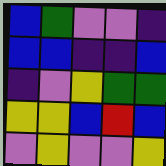[["blue", "green", "violet", "violet", "indigo"], ["blue", "blue", "indigo", "indigo", "blue"], ["indigo", "violet", "yellow", "green", "green"], ["yellow", "yellow", "blue", "red", "blue"], ["violet", "yellow", "violet", "violet", "yellow"]]